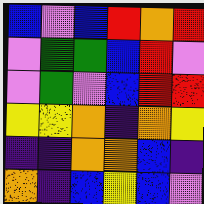[["blue", "violet", "blue", "red", "orange", "red"], ["violet", "green", "green", "blue", "red", "violet"], ["violet", "green", "violet", "blue", "red", "red"], ["yellow", "yellow", "orange", "indigo", "orange", "yellow"], ["indigo", "indigo", "orange", "orange", "blue", "indigo"], ["orange", "indigo", "blue", "yellow", "blue", "violet"]]